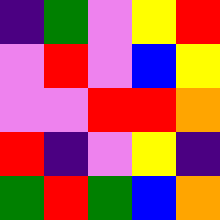[["indigo", "green", "violet", "yellow", "red"], ["violet", "red", "violet", "blue", "yellow"], ["violet", "violet", "red", "red", "orange"], ["red", "indigo", "violet", "yellow", "indigo"], ["green", "red", "green", "blue", "orange"]]